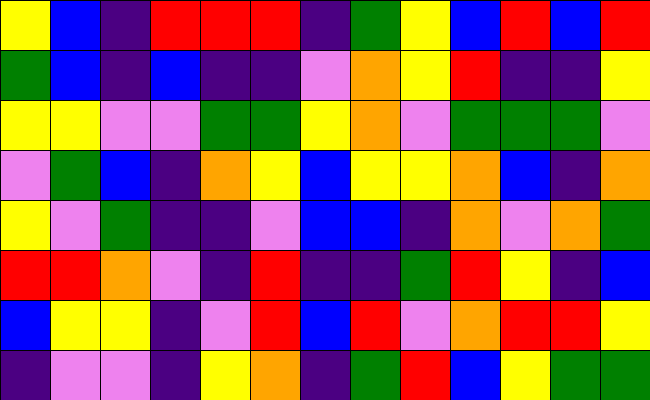[["yellow", "blue", "indigo", "red", "red", "red", "indigo", "green", "yellow", "blue", "red", "blue", "red"], ["green", "blue", "indigo", "blue", "indigo", "indigo", "violet", "orange", "yellow", "red", "indigo", "indigo", "yellow"], ["yellow", "yellow", "violet", "violet", "green", "green", "yellow", "orange", "violet", "green", "green", "green", "violet"], ["violet", "green", "blue", "indigo", "orange", "yellow", "blue", "yellow", "yellow", "orange", "blue", "indigo", "orange"], ["yellow", "violet", "green", "indigo", "indigo", "violet", "blue", "blue", "indigo", "orange", "violet", "orange", "green"], ["red", "red", "orange", "violet", "indigo", "red", "indigo", "indigo", "green", "red", "yellow", "indigo", "blue"], ["blue", "yellow", "yellow", "indigo", "violet", "red", "blue", "red", "violet", "orange", "red", "red", "yellow"], ["indigo", "violet", "violet", "indigo", "yellow", "orange", "indigo", "green", "red", "blue", "yellow", "green", "green"]]